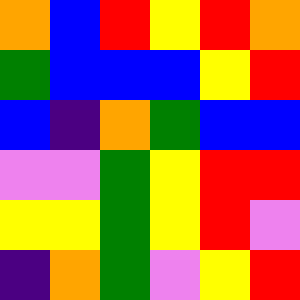[["orange", "blue", "red", "yellow", "red", "orange"], ["green", "blue", "blue", "blue", "yellow", "red"], ["blue", "indigo", "orange", "green", "blue", "blue"], ["violet", "violet", "green", "yellow", "red", "red"], ["yellow", "yellow", "green", "yellow", "red", "violet"], ["indigo", "orange", "green", "violet", "yellow", "red"]]